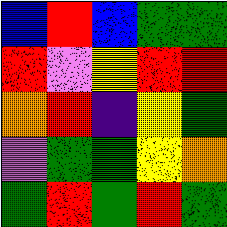[["blue", "red", "blue", "green", "green"], ["red", "violet", "yellow", "red", "red"], ["orange", "red", "indigo", "yellow", "green"], ["violet", "green", "green", "yellow", "orange"], ["green", "red", "green", "red", "green"]]